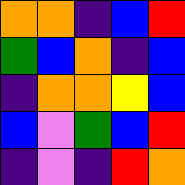[["orange", "orange", "indigo", "blue", "red"], ["green", "blue", "orange", "indigo", "blue"], ["indigo", "orange", "orange", "yellow", "blue"], ["blue", "violet", "green", "blue", "red"], ["indigo", "violet", "indigo", "red", "orange"]]